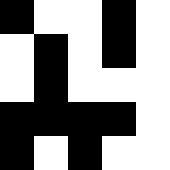[["black", "white", "white", "black", "white"], ["white", "black", "white", "black", "white"], ["white", "black", "white", "white", "white"], ["black", "black", "black", "black", "white"], ["black", "white", "black", "white", "white"]]